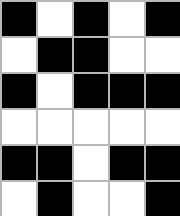[["black", "white", "black", "white", "black"], ["white", "black", "black", "white", "white"], ["black", "white", "black", "black", "black"], ["white", "white", "white", "white", "white"], ["black", "black", "white", "black", "black"], ["white", "black", "white", "white", "black"]]